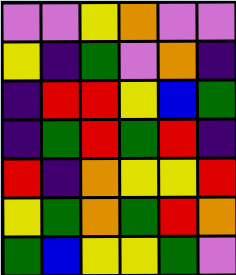[["violet", "violet", "yellow", "orange", "violet", "violet"], ["yellow", "indigo", "green", "violet", "orange", "indigo"], ["indigo", "red", "red", "yellow", "blue", "green"], ["indigo", "green", "red", "green", "red", "indigo"], ["red", "indigo", "orange", "yellow", "yellow", "red"], ["yellow", "green", "orange", "green", "red", "orange"], ["green", "blue", "yellow", "yellow", "green", "violet"]]